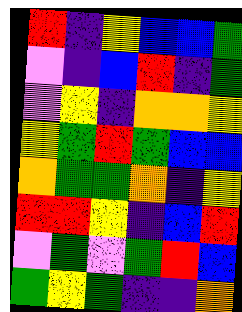[["red", "indigo", "yellow", "blue", "blue", "green"], ["violet", "indigo", "blue", "red", "indigo", "green"], ["violet", "yellow", "indigo", "orange", "orange", "yellow"], ["yellow", "green", "red", "green", "blue", "blue"], ["orange", "green", "green", "orange", "indigo", "yellow"], ["red", "red", "yellow", "indigo", "blue", "red"], ["violet", "green", "violet", "green", "red", "blue"], ["green", "yellow", "green", "indigo", "indigo", "orange"]]